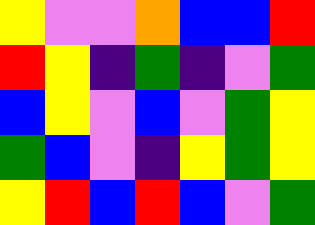[["yellow", "violet", "violet", "orange", "blue", "blue", "red"], ["red", "yellow", "indigo", "green", "indigo", "violet", "green"], ["blue", "yellow", "violet", "blue", "violet", "green", "yellow"], ["green", "blue", "violet", "indigo", "yellow", "green", "yellow"], ["yellow", "red", "blue", "red", "blue", "violet", "green"]]